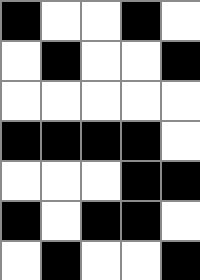[["black", "white", "white", "black", "white"], ["white", "black", "white", "white", "black"], ["white", "white", "white", "white", "white"], ["black", "black", "black", "black", "white"], ["white", "white", "white", "black", "black"], ["black", "white", "black", "black", "white"], ["white", "black", "white", "white", "black"]]